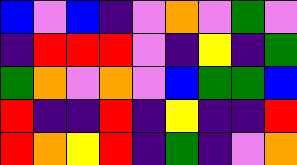[["blue", "violet", "blue", "indigo", "violet", "orange", "violet", "green", "violet"], ["indigo", "red", "red", "red", "violet", "indigo", "yellow", "indigo", "green"], ["green", "orange", "violet", "orange", "violet", "blue", "green", "green", "blue"], ["red", "indigo", "indigo", "red", "indigo", "yellow", "indigo", "indigo", "red"], ["red", "orange", "yellow", "red", "indigo", "green", "indigo", "violet", "orange"]]